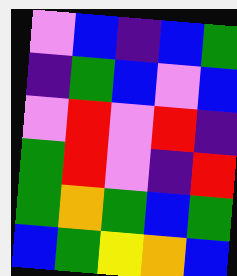[["violet", "blue", "indigo", "blue", "green"], ["indigo", "green", "blue", "violet", "blue"], ["violet", "red", "violet", "red", "indigo"], ["green", "red", "violet", "indigo", "red"], ["green", "orange", "green", "blue", "green"], ["blue", "green", "yellow", "orange", "blue"]]